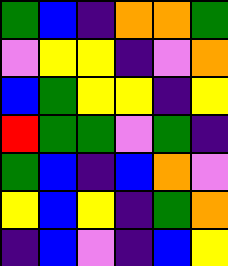[["green", "blue", "indigo", "orange", "orange", "green"], ["violet", "yellow", "yellow", "indigo", "violet", "orange"], ["blue", "green", "yellow", "yellow", "indigo", "yellow"], ["red", "green", "green", "violet", "green", "indigo"], ["green", "blue", "indigo", "blue", "orange", "violet"], ["yellow", "blue", "yellow", "indigo", "green", "orange"], ["indigo", "blue", "violet", "indigo", "blue", "yellow"]]